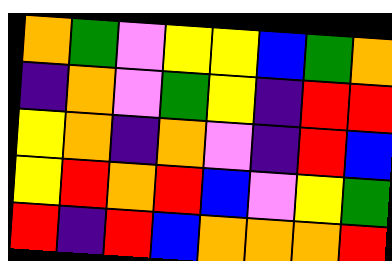[["orange", "green", "violet", "yellow", "yellow", "blue", "green", "orange"], ["indigo", "orange", "violet", "green", "yellow", "indigo", "red", "red"], ["yellow", "orange", "indigo", "orange", "violet", "indigo", "red", "blue"], ["yellow", "red", "orange", "red", "blue", "violet", "yellow", "green"], ["red", "indigo", "red", "blue", "orange", "orange", "orange", "red"]]